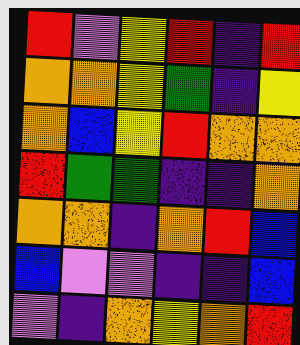[["red", "violet", "yellow", "red", "indigo", "red"], ["orange", "orange", "yellow", "green", "indigo", "yellow"], ["orange", "blue", "yellow", "red", "orange", "orange"], ["red", "green", "green", "indigo", "indigo", "orange"], ["orange", "orange", "indigo", "orange", "red", "blue"], ["blue", "violet", "violet", "indigo", "indigo", "blue"], ["violet", "indigo", "orange", "yellow", "orange", "red"]]